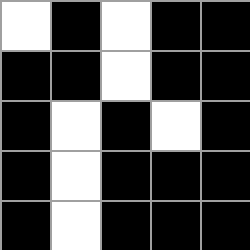[["white", "black", "white", "black", "black"], ["black", "black", "white", "black", "black"], ["black", "white", "black", "white", "black"], ["black", "white", "black", "black", "black"], ["black", "white", "black", "black", "black"]]